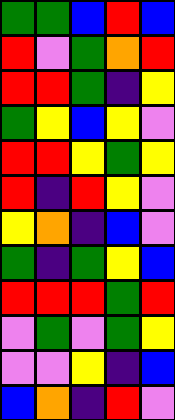[["green", "green", "blue", "red", "blue"], ["red", "violet", "green", "orange", "red"], ["red", "red", "green", "indigo", "yellow"], ["green", "yellow", "blue", "yellow", "violet"], ["red", "red", "yellow", "green", "yellow"], ["red", "indigo", "red", "yellow", "violet"], ["yellow", "orange", "indigo", "blue", "violet"], ["green", "indigo", "green", "yellow", "blue"], ["red", "red", "red", "green", "red"], ["violet", "green", "violet", "green", "yellow"], ["violet", "violet", "yellow", "indigo", "blue"], ["blue", "orange", "indigo", "red", "violet"]]